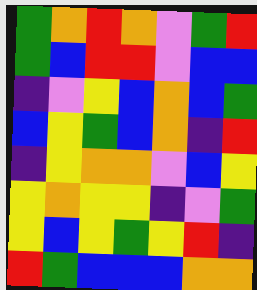[["green", "orange", "red", "orange", "violet", "green", "red"], ["green", "blue", "red", "red", "violet", "blue", "blue"], ["indigo", "violet", "yellow", "blue", "orange", "blue", "green"], ["blue", "yellow", "green", "blue", "orange", "indigo", "red"], ["indigo", "yellow", "orange", "orange", "violet", "blue", "yellow"], ["yellow", "orange", "yellow", "yellow", "indigo", "violet", "green"], ["yellow", "blue", "yellow", "green", "yellow", "red", "indigo"], ["red", "green", "blue", "blue", "blue", "orange", "orange"]]